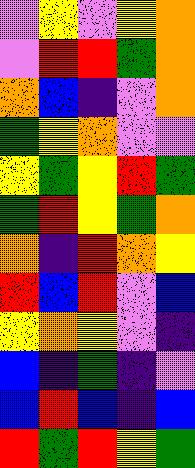[["violet", "yellow", "violet", "yellow", "orange"], ["violet", "red", "red", "green", "orange"], ["orange", "blue", "indigo", "violet", "orange"], ["green", "yellow", "orange", "violet", "violet"], ["yellow", "green", "yellow", "red", "green"], ["green", "red", "yellow", "green", "orange"], ["orange", "indigo", "red", "orange", "yellow"], ["red", "blue", "red", "violet", "blue"], ["yellow", "orange", "yellow", "violet", "indigo"], ["blue", "indigo", "green", "indigo", "violet"], ["blue", "red", "blue", "indigo", "blue"], ["red", "green", "red", "yellow", "green"]]